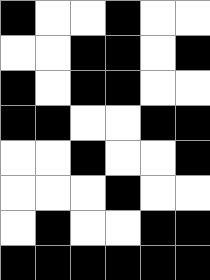[["black", "white", "white", "black", "white", "white"], ["white", "white", "black", "black", "white", "black"], ["black", "white", "black", "black", "white", "white"], ["black", "black", "white", "white", "black", "black"], ["white", "white", "black", "white", "white", "black"], ["white", "white", "white", "black", "white", "white"], ["white", "black", "white", "white", "black", "black"], ["black", "black", "black", "black", "black", "black"]]